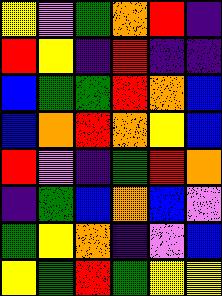[["yellow", "violet", "green", "orange", "red", "indigo"], ["red", "yellow", "indigo", "red", "indigo", "indigo"], ["blue", "green", "green", "red", "orange", "blue"], ["blue", "orange", "red", "orange", "yellow", "blue"], ["red", "violet", "indigo", "green", "red", "orange"], ["indigo", "green", "blue", "orange", "blue", "violet"], ["green", "yellow", "orange", "indigo", "violet", "blue"], ["yellow", "green", "red", "green", "yellow", "yellow"]]